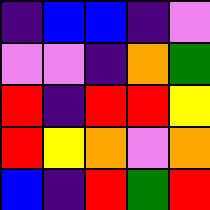[["indigo", "blue", "blue", "indigo", "violet"], ["violet", "violet", "indigo", "orange", "green"], ["red", "indigo", "red", "red", "yellow"], ["red", "yellow", "orange", "violet", "orange"], ["blue", "indigo", "red", "green", "red"]]